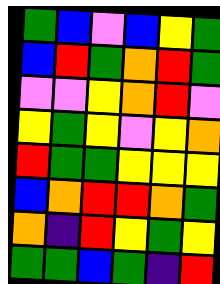[["green", "blue", "violet", "blue", "yellow", "green"], ["blue", "red", "green", "orange", "red", "green"], ["violet", "violet", "yellow", "orange", "red", "violet"], ["yellow", "green", "yellow", "violet", "yellow", "orange"], ["red", "green", "green", "yellow", "yellow", "yellow"], ["blue", "orange", "red", "red", "orange", "green"], ["orange", "indigo", "red", "yellow", "green", "yellow"], ["green", "green", "blue", "green", "indigo", "red"]]